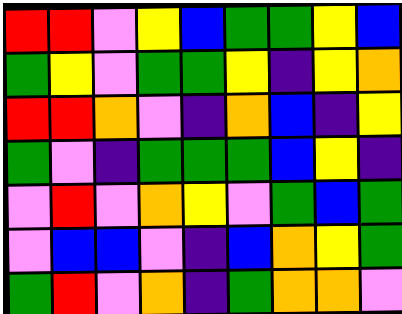[["red", "red", "violet", "yellow", "blue", "green", "green", "yellow", "blue"], ["green", "yellow", "violet", "green", "green", "yellow", "indigo", "yellow", "orange"], ["red", "red", "orange", "violet", "indigo", "orange", "blue", "indigo", "yellow"], ["green", "violet", "indigo", "green", "green", "green", "blue", "yellow", "indigo"], ["violet", "red", "violet", "orange", "yellow", "violet", "green", "blue", "green"], ["violet", "blue", "blue", "violet", "indigo", "blue", "orange", "yellow", "green"], ["green", "red", "violet", "orange", "indigo", "green", "orange", "orange", "violet"]]